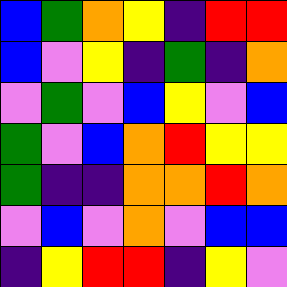[["blue", "green", "orange", "yellow", "indigo", "red", "red"], ["blue", "violet", "yellow", "indigo", "green", "indigo", "orange"], ["violet", "green", "violet", "blue", "yellow", "violet", "blue"], ["green", "violet", "blue", "orange", "red", "yellow", "yellow"], ["green", "indigo", "indigo", "orange", "orange", "red", "orange"], ["violet", "blue", "violet", "orange", "violet", "blue", "blue"], ["indigo", "yellow", "red", "red", "indigo", "yellow", "violet"]]